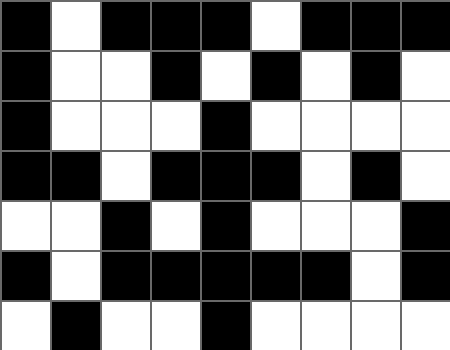[["black", "white", "black", "black", "black", "white", "black", "black", "black"], ["black", "white", "white", "black", "white", "black", "white", "black", "white"], ["black", "white", "white", "white", "black", "white", "white", "white", "white"], ["black", "black", "white", "black", "black", "black", "white", "black", "white"], ["white", "white", "black", "white", "black", "white", "white", "white", "black"], ["black", "white", "black", "black", "black", "black", "black", "white", "black"], ["white", "black", "white", "white", "black", "white", "white", "white", "white"]]